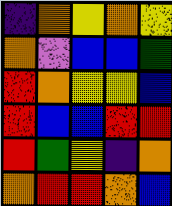[["indigo", "orange", "yellow", "orange", "yellow"], ["orange", "violet", "blue", "blue", "green"], ["red", "orange", "yellow", "yellow", "blue"], ["red", "blue", "blue", "red", "red"], ["red", "green", "yellow", "indigo", "orange"], ["orange", "red", "red", "orange", "blue"]]